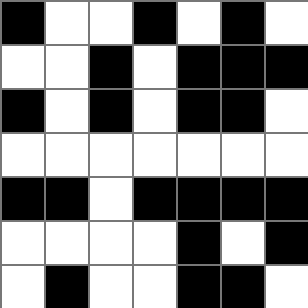[["black", "white", "white", "black", "white", "black", "white"], ["white", "white", "black", "white", "black", "black", "black"], ["black", "white", "black", "white", "black", "black", "white"], ["white", "white", "white", "white", "white", "white", "white"], ["black", "black", "white", "black", "black", "black", "black"], ["white", "white", "white", "white", "black", "white", "black"], ["white", "black", "white", "white", "black", "black", "white"]]